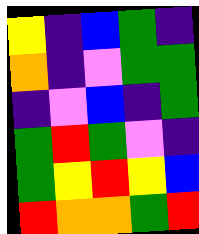[["yellow", "indigo", "blue", "green", "indigo"], ["orange", "indigo", "violet", "green", "green"], ["indigo", "violet", "blue", "indigo", "green"], ["green", "red", "green", "violet", "indigo"], ["green", "yellow", "red", "yellow", "blue"], ["red", "orange", "orange", "green", "red"]]